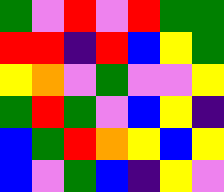[["green", "violet", "red", "violet", "red", "green", "green"], ["red", "red", "indigo", "red", "blue", "yellow", "green"], ["yellow", "orange", "violet", "green", "violet", "violet", "yellow"], ["green", "red", "green", "violet", "blue", "yellow", "indigo"], ["blue", "green", "red", "orange", "yellow", "blue", "yellow"], ["blue", "violet", "green", "blue", "indigo", "yellow", "violet"]]